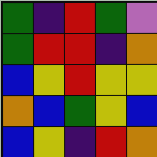[["green", "indigo", "red", "green", "violet"], ["green", "red", "red", "indigo", "orange"], ["blue", "yellow", "red", "yellow", "yellow"], ["orange", "blue", "green", "yellow", "blue"], ["blue", "yellow", "indigo", "red", "orange"]]